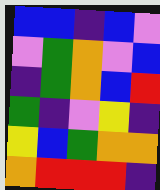[["blue", "blue", "indigo", "blue", "violet"], ["violet", "green", "orange", "violet", "blue"], ["indigo", "green", "orange", "blue", "red"], ["green", "indigo", "violet", "yellow", "indigo"], ["yellow", "blue", "green", "orange", "orange"], ["orange", "red", "red", "red", "indigo"]]